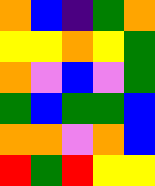[["orange", "blue", "indigo", "green", "orange"], ["yellow", "yellow", "orange", "yellow", "green"], ["orange", "violet", "blue", "violet", "green"], ["green", "blue", "green", "green", "blue"], ["orange", "orange", "violet", "orange", "blue"], ["red", "green", "red", "yellow", "yellow"]]